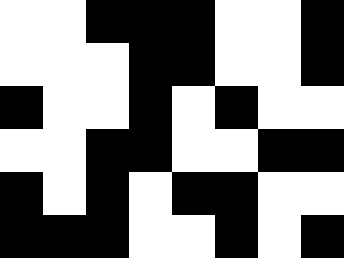[["white", "white", "black", "black", "black", "white", "white", "black"], ["white", "white", "white", "black", "black", "white", "white", "black"], ["black", "white", "white", "black", "white", "black", "white", "white"], ["white", "white", "black", "black", "white", "white", "black", "black"], ["black", "white", "black", "white", "black", "black", "white", "white"], ["black", "black", "black", "white", "white", "black", "white", "black"]]